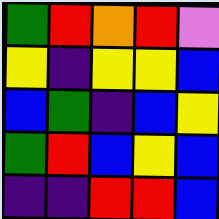[["green", "red", "orange", "red", "violet"], ["yellow", "indigo", "yellow", "yellow", "blue"], ["blue", "green", "indigo", "blue", "yellow"], ["green", "red", "blue", "yellow", "blue"], ["indigo", "indigo", "red", "red", "blue"]]